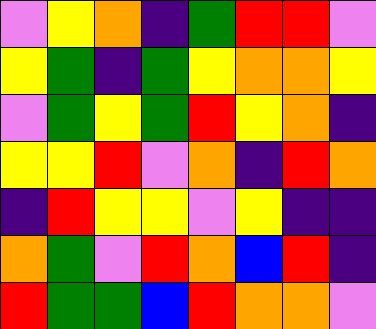[["violet", "yellow", "orange", "indigo", "green", "red", "red", "violet"], ["yellow", "green", "indigo", "green", "yellow", "orange", "orange", "yellow"], ["violet", "green", "yellow", "green", "red", "yellow", "orange", "indigo"], ["yellow", "yellow", "red", "violet", "orange", "indigo", "red", "orange"], ["indigo", "red", "yellow", "yellow", "violet", "yellow", "indigo", "indigo"], ["orange", "green", "violet", "red", "orange", "blue", "red", "indigo"], ["red", "green", "green", "blue", "red", "orange", "orange", "violet"]]